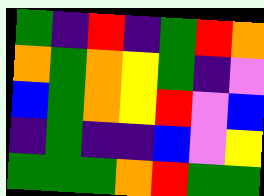[["green", "indigo", "red", "indigo", "green", "red", "orange"], ["orange", "green", "orange", "yellow", "green", "indigo", "violet"], ["blue", "green", "orange", "yellow", "red", "violet", "blue"], ["indigo", "green", "indigo", "indigo", "blue", "violet", "yellow"], ["green", "green", "green", "orange", "red", "green", "green"]]